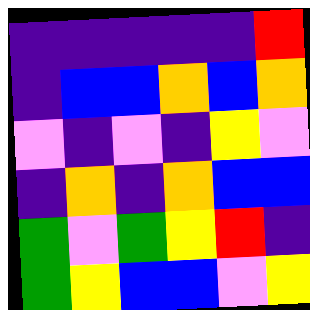[["indigo", "indigo", "indigo", "indigo", "indigo", "red"], ["indigo", "blue", "blue", "orange", "blue", "orange"], ["violet", "indigo", "violet", "indigo", "yellow", "violet"], ["indigo", "orange", "indigo", "orange", "blue", "blue"], ["green", "violet", "green", "yellow", "red", "indigo"], ["green", "yellow", "blue", "blue", "violet", "yellow"]]